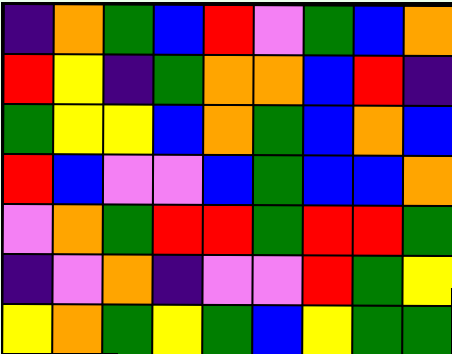[["indigo", "orange", "green", "blue", "red", "violet", "green", "blue", "orange"], ["red", "yellow", "indigo", "green", "orange", "orange", "blue", "red", "indigo"], ["green", "yellow", "yellow", "blue", "orange", "green", "blue", "orange", "blue"], ["red", "blue", "violet", "violet", "blue", "green", "blue", "blue", "orange"], ["violet", "orange", "green", "red", "red", "green", "red", "red", "green"], ["indigo", "violet", "orange", "indigo", "violet", "violet", "red", "green", "yellow"], ["yellow", "orange", "green", "yellow", "green", "blue", "yellow", "green", "green"]]